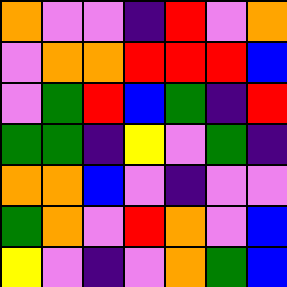[["orange", "violet", "violet", "indigo", "red", "violet", "orange"], ["violet", "orange", "orange", "red", "red", "red", "blue"], ["violet", "green", "red", "blue", "green", "indigo", "red"], ["green", "green", "indigo", "yellow", "violet", "green", "indigo"], ["orange", "orange", "blue", "violet", "indigo", "violet", "violet"], ["green", "orange", "violet", "red", "orange", "violet", "blue"], ["yellow", "violet", "indigo", "violet", "orange", "green", "blue"]]